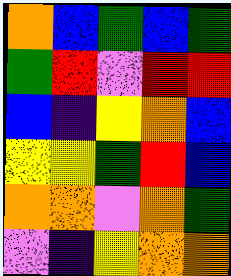[["orange", "blue", "green", "blue", "green"], ["green", "red", "violet", "red", "red"], ["blue", "indigo", "yellow", "orange", "blue"], ["yellow", "yellow", "green", "red", "blue"], ["orange", "orange", "violet", "orange", "green"], ["violet", "indigo", "yellow", "orange", "orange"]]